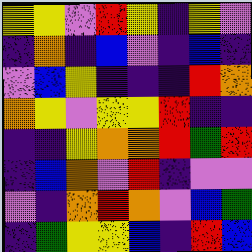[["yellow", "yellow", "violet", "red", "yellow", "indigo", "yellow", "violet"], ["indigo", "orange", "indigo", "blue", "violet", "indigo", "blue", "indigo"], ["violet", "blue", "yellow", "indigo", "indigo", "indigo", "red", "orange"], ["orange", "yellow", "violet", "yellow", "yellow", "red", "indigo", "indigo"], ["indigo", "indigo", "yellow", "orange", "orange", "red", "green", "red"], ["indigo", "blue", "orange", "violet", "red", "indigo", "violet", "violet"], ["violet", "indigo", "orange", "red", "orange", "violet", "blue", "green"], ["indigo", "green", "yellow", "yellow", "blue", "indigo", "red", "blue"]]